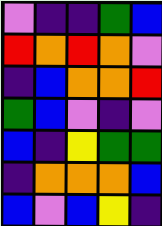[["violet", "indigo", "indigo", "green", "blue"], ["red", "orange", "red", "orange", "violet"], ["indigo", "blue", "orange", "orange", "red"], ["green", "blue", "violet", "indigo", "violet"], ["blue", "indigo", "yellow", "green", "green"], ["indigo", "orange", "orange", "orange", "blue"], ["blue", "violet", "blue", "yellow", "indigo"]]